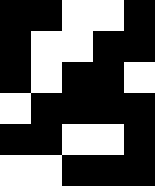[["black", "black", "white", "white", "black"], ["black", "white", "white", "black", "black"], ["black", "white", "black", "black", "white"], ["white", "black", "black", "black", "black"], ["black", "black", "white", "white", "black"], ["white", "white", "black", "black", "black"]]